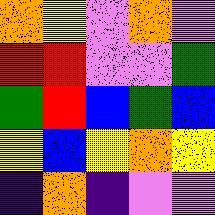[["orange", "yellow", "violet", "orange", "violet"], ["red", "red", "violet", "violet", "green"], ["green", "red", "blue", "green", "blue"], ["yellow", "blue", "yellow", "orange", "yellow"], ["indigo", "orange", "indigo", "violet", "violet"]]